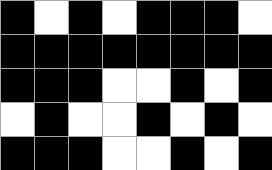[["black", "white", "black", "white", "black", "black", "black", "white"], ["black", "black", "black", "black", "black", "black", "black", "black"], ["black", "black", "black", "white", "white", "black", "white", "black"], ["white", "black", "white", "white", "black", "white", "black", "white"], ["black", "black", "black", "white", "white", "black", "white", "black"]]